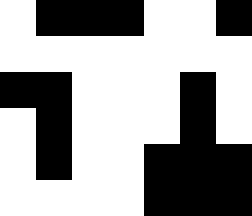[["white", "black", "black", "black", "white", "white", "black"], ["white", "white", "white", "white", "white", "white", "white"], ["black", "black", "white", "white", "white", "black", "white"], ["white", "black", "white", "white", "white", "black", "white"], ["white", "black", "white", "white", "black", "black", "black"], ["white", "white", "white", "white", "black", "black", "black"]]